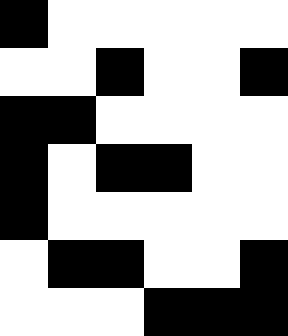[["black", "white", "white", "white", "white", "white"], ["white", "white", "black", "white", "white", "black"], ["black", "black", "white", "white", "white", "white"], ["black", "white", "black", "black", "white", "white"], ["black", "white", "white", "white", "white", "white"], ["white", "black", "black", "white", "white", "black"], ["white", "white", "white", "black", "black", "black"]]